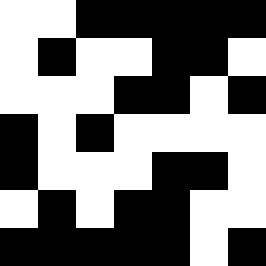[["white", "white", "black", "black", "black", "black", "black"], ["white", "black", "white", "white", "black", "black", "white"], ["white", "white", "white", "black", "black", "white", "black"], ["black", "white", "black", "white", "white", "white", "white"], ["black", "white", "white", "white", "black", "black", "white"], ["white", "black", "white", "black", "black", "white", "white"], ["black", "black", "black", "black", "black", "white", "black"]]